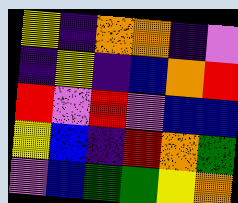[["yellow", "indigo", "orange", "orange", "indigo", "violet"], ["indigo", "yellow", "indigo", "blue", "orange", "red"], ["red", "violet", "red", "violet", "blue", "blue"], ["yellow", "blue", "indigo", "red", "orange", "green"], ["violet", "blue", "green", "green", "yellow", "orange"]]